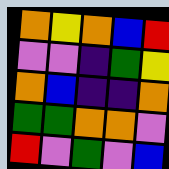[["orange", "yellow", "orange", "blue", "red"], ["violet", "violet", "indigo", "green", "yellow"], ["orange", "blue", "indigo", "indigo", "orange"], ["green", "green", "orange", "orange", "violet"], ["red", "violet", "green", "violet", "blue"]]